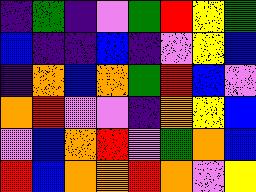[["indigo", "green", "indigo", "violet", "green", "red", "yellow", "green"], ["blue", "indigo", "indigo", "blue", "indigo", "violet", "yellow", "blue"], ["indigo", "orange", "blue", "orange", "green", "red", "blue", "violet"], ["orange", "red", "violet", "violet", "indigo", "orange", "yellow", "blue"], ["violet", "blue", "orange", "red", "violet", "green", "orange", "blue"], ["red", "blue", "orange", "orange", "red", "orange", "violet", "yellow"]]